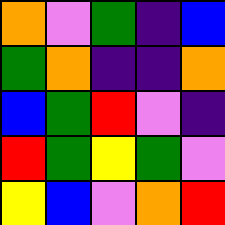[["orange", "violet", "green", "indigo", "blue"], ["green", "orange", "indigo", "indigo", "orange"], ["blue", "green", "red", "violet", "indigo"], ["red", "green", "yellow", "green", "violet"], ["yellow", "blue", "violet", "orange", "red"]]